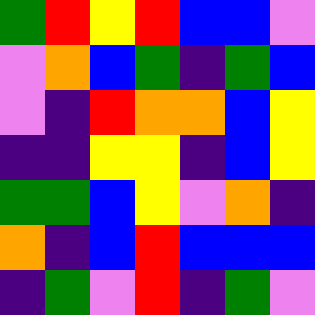[["green", "red", "yellow", "red", "blue", "blue", "violet"], ["violet", "orange", "blue", "green", "indigo", "green", "blue"], ["violet", "indigo", "red", "orange", "orange", "blue", "yellow"], ["indigo", "indigo", "yellow", "yellow", "indigo", "blue", "yellow"], ["green", "green", "blue", "yellow", "violet", "orange", "indigo"], ["orange", "indigo", "blue", "red", "blue", "blue", "blue"], ["indigo", "green", "violet", "red", "indigo", "green", "violet"]]